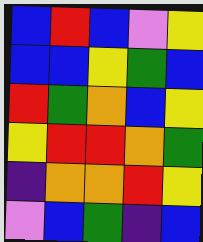[["blue", "red", "blue", "violet", "yellow"], ["blue", "blue", "yellow", "green", "blue"], ["red", "green", "orange", "blue", "yellow"], ["yellow", "red", "red", "orange", "green"], ["indigo", "orange", "orange", "red", "yellow"], ["violet", "blue", "green", "indigo", "blue"]]